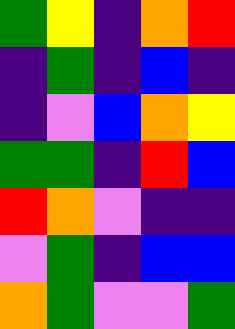[["green", "yellow", "indigo", "orange", "red"], ["indigo", "green", "indigo", "blue", "indigo"], ["indigo", "violet", "blue", "orange", "yellow"], ["green", "green", "indigo", "red", "blue"], ["red", "orange", "violet", "indigo", "indigo"], ["violet", "green", "indigo", "blue", "blue"], ["orange", "green", "violet", "violet", "green"]]